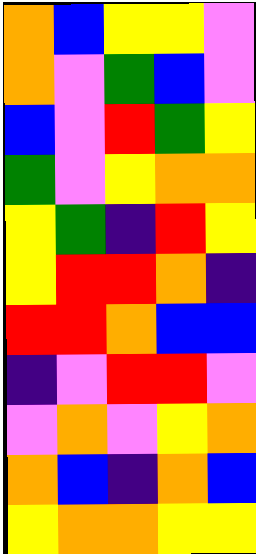[["orange", "blue", "yellow", "yellow", "violet"], ["orange", "violet", "green", "blue", "violet"], ["blue", "violet", "red", "green", "yellow"], ["green", "violet", "yellow", "orange", "orange"], ["yellow", "green", "indigo", "red", "yellow"], ["yellow", "red", "red", "orange", "indigo"], ["red", "red", "orange", "blue", "blue"], ["indigo", "violet", "red", "red", "violet"], ["violet", "orange", "violet", "yellow", "orange"], ["orange", "blue", "indigo", "orange", "blue"], ["yellow", "orange", "orange", "yellow", "yellow"]]